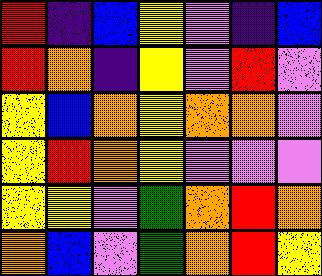[["red", "indigo", "blue", "yellow", "violet", "indigo", "blue"], ["red", "orange", "indigo", "yellow", "violet", "red", "violet"], ["yellow", "blue", "orange", "yellow", "orange", "orange", "violet"], ["yellow", "red", "orange", "yellow", "violet", "violet", "violet"], ["yellow", "yellow", "violet", "green", "orange", "red", "orange"], ["orange", "blue", "violet", "green", "orange", "red", "yellow"]]